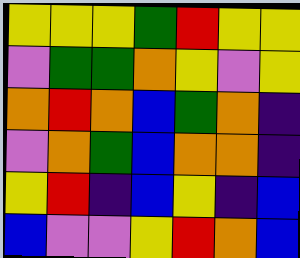[["yellow", "yellow", "yellow", "green", "red", "yellow", "yellow"], ["violet", "green", "green", "orange", "yellow", "violet", "yellow"], ["orange", "red", "orange", "blue", "green", "orange", "indigo"], ["violet", "orange", "green", "blue", "orange", "orange", "indigo"], ["yellow", "red", "indigo", "blue", "yellow", "indigo", "blue"], ["blue", "violet", "violet", "yellow", "red", "orange", "blue"]]